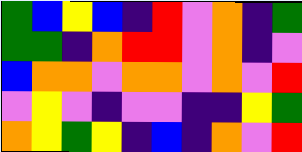[["green", "blue", "yellow", "blue", "indigo", "red", "violet", "orange", "indigo", "green"], ["green", "green", "indigo", "orange", "red", "red", "violet", "orange", "indigo", "violet"], ["blue", "orange", "orange", "violet", "orange", "orange", "violet", "orange", "violet", "red"], ["violet", "yellow", "violet", "indigo", "violet", "violet", "indigo", "indigo", "yellow", "green"], ["orange", "yellow", "green", "yellow", "indigo", "blue", "indigo", "orange", "violet", "red"]]